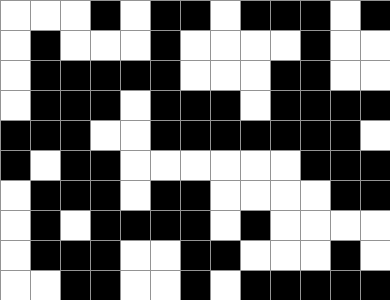[["white", "white", "white", "black", "white", "black", "black", "white", "black", "black", "black", "white", "black"], ["white", "black", "white", "white", "white", "black", "white", "white", "white", "white", "black", "white", "white"], ["white", "black", "black", "black", "black", "black", "white", "white", "white", "black", "black", "white", "white"], ["white", "black", "black", "black", "white", "black", "black", "black", "white", "black", "black", "black", "black"], ["black", "black", "black", "white", "white", "black", "black", "black", "black", "black", "black", "black", "white"], ["black", "white", "black", "black", "white", "white", "white", "white", "white", "white", "black", "black", "black"], ["white", "black", "black", "black", "white", "black", "black", "white", "white", "white", "white", "black", "black"], ["white", "black", "white", "black", "black", "black", "black", "white", "black", "white", "white", "white", "white"], ["white", "black", "black", "black", "white", "white", "black", "black", "white", "white", "white", "black", "white"], ["white", "white", "black", "black", "white", "white", "black", "white", "black", "black", "black", "black", "black"]]